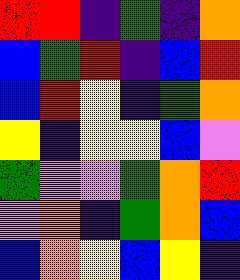[["red", "red", "indigo", "green", "indigo", "orange"], ["blue", "green", "red", "indigo", "blue", "red"], ["blue", "red", "yellow", "indigo", "green", "orange"], ["yellow", "indigo", "yellow", "yellow", "blue", "violet"], ["green", "violet", "violet", "green", "orange", "red"], ["violet", "orange", "indigo", "green", "orange", "blue"], ["blue", "orange", "yellow", "blue", "yellow", "indigo"]]